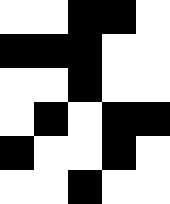[["white", "white", "black", "black", "white"], ["black", "black", "black", "white", "white"], ["white", "white", "black", "white", "white"], ["white", "black", "white", "black", "black"], ["black", "white", "white", "black", "white"], ["white", "white", "black", "white", "white"]]